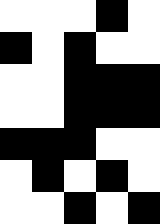[["white", "white", "white", "black", "white"], ["black", "white", "black", "white", "white"], ["white", "white", "black", "black", "black"], ["white", "white", "black", "black", "black"], ["black", "black", "black", "white", "white"], ["white", "black", "white", "black", "white"], ["white", "white", "black", "white", "black"]]